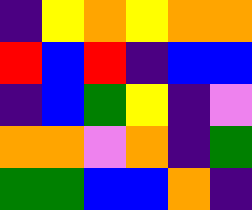[["indigo", "yellow", "orange", "yellow", "orange", "orange"], ["red", "blue", "red", "indigo", "blue", "blue"], ["indigo", "blue", "green", "yellow", "indigo", "violet"], ["orange", "orange", "violet", "orange", "indigo", "green"], ["green", "green", "blue", "blue", "orange", "indigo"]]